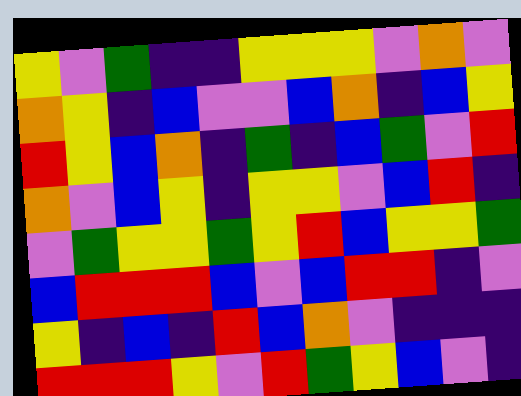[["yellow", "violet", "green", "indigo", "indigo", "yellow", "yellow", "yellow", "violet", "orange", "violet"], ["orange", "yellow", "indigo", "blue", "violet", "violet", "blue", "orange", "indigo", "blue", "yellow"], ["red", "yellow", "blue", "orange", "indigo", "green", "indigo", "blue", "green", "violet", "red"], ["orange", "violet", "blue", "yellow", "indigo", "yellow", "yellow", "violet", "blue", "red", "indigo"], ["violet", "green", "yellow", "yellow", "green", "yellow", "red", "blue", "yellow", "yellow", "green"], ["blue", "red", "red", "red", "blue", "violet", "blue", "red", "red", "indigo", "violet"], ["yellow", "indigo", "blue", "indigo", "red", "blue", "orange", "violet", "indigo", "indigo", "indigo"], ["red", "red", "red", "yellow", "violet", "red", "green", "yellow", "blue", "violet", "indigo"]]